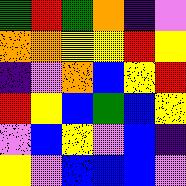[["green", "red", "green", "orange", "indigo", "violet"], ["orange", "orange", "yellow", "yellow", "red", "yellow"], ["indigo", "violet", "orange", "blue", "yellow", "red"], ["red", "yellow", "blue", "green", "blue", "yellow"], ["violet", "blue", "yellow", "violet", "blue", "indigo"], ["yellow", "violet", "blue", "blue", "blue", "violet"]]